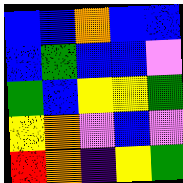[["blue", "blue", "orange", "blue", "blue"], ["blue", "green", "blue", "blue", "violet"], ["green", "blue", "yellow", "yellow", "green"], ["yellow", "orange", "violet", "blue", "violet"], ["red", "orange", "indigo", "yellow", "green"]]